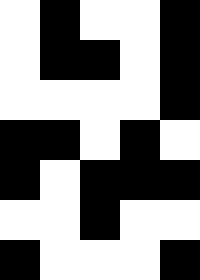[["white", "black", "white", "white", "black"], ["white", "black", "black", "white", "black"], ["white", "white", "white", "white", "black"], ["black", "black", "white", "black", "white"], ["black", "white", "black", "black", "black"], ["white", "white", "black", "white", "white"], ["black", "white", "white", "white", "black"]]